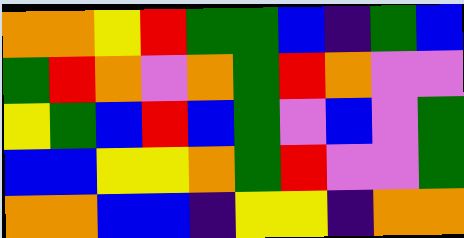[["orange", "orange", "yellow", "red", "green", "green", "blue", "indigo", "green", "blue"], ["green", "red", "orange", "violet", "orange", "green", "red", "orange", "violet", "violet"], ["yellow", "green", "blue", "red", "blue", "green", "violet", "blue", "violet", "green"], ["blue", "blue", "yellow", "yellow", "orange", "green", "red", "violet", "violet", "green"], ["orange", "orange", "blue", "blue", "indigo", "yellow", "yellow", "indigo", "orange", "orange"]]